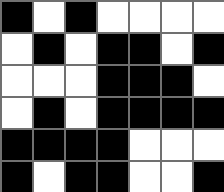[["black", "white", "black", "white", "white", "white", "white"], ["white", "black", "white", "black", "black", "white", "black"], ["white", "white", "white", "black", "black", "black", "white"], ["white", "black", "white", "black", "black", "black", "black"], ["black", "black", "black", "black", "white", "white", "white"], ["black", "white", "black", "black", "white", "white", "black"]]